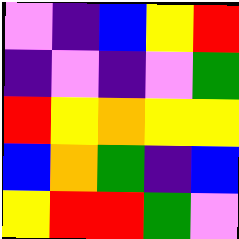[["violet", "indigo", "blue", "yellow", "red"], ["indigo", "violet", "indigo", "violet", "green"], ["red", "yellow", "orange", "yellow", "yellow"], ["blue", "orange", "green", "indigo", "blue"], ["yellow", "red", "red", "green", "violet"]]